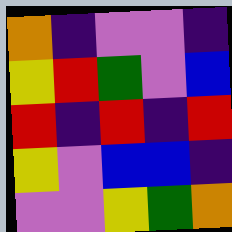[["orange", "indigo", "violet", "violet", "indigo"], ["yellow", "red", "green", "violet", "blue"], ["red", "indigo", "red", "indigo", "red"], ["yellow", "violet", "blue", "blue", "indigo"], ["violet", "violet", "yellow", "green", "orange"]]